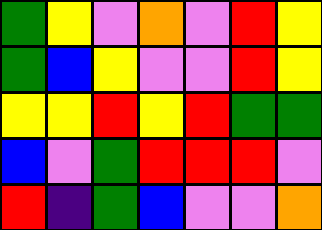[["green", "yellow", "violet", "orange", "violet", "red", "yellow"], ["green", "blue", "yellow", "violet", "violet", "red", "yellow"], ["yellow", "yellow", "red", "yellow", "red", "green", "green"], ["blue", "violet", "green", "red", "red", "red", "violet"], ["red", "indigo", "green", "blue", "violet", "violet", "orange"]]